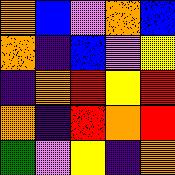[["orange", "blue", "violet", "orange", "blue"], ["orange", "indigo", "blue", "violet", "yellow"], ["indigo", "orange", "red", "yellow", "red"], ["orange", "indigo", "red", "orange", "red"], ["green", "violet", "yellow", "indigo", "orange"]]